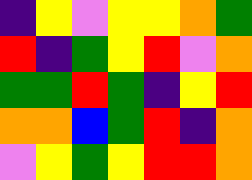[["indigo", "yellow", "violet", "yellow", "yellow", "orange", "green"], ["red", "indigo", "green", "yellow", "red", "violet", "orange"], ["green", "green", "red", "green", "indigo", "yellow", "red"], ["orange", "orange", "blue", "green", "red", "indigo", "orange"], ["violet", "yellow", "green", "yellow", "red", "red", "orange"]]